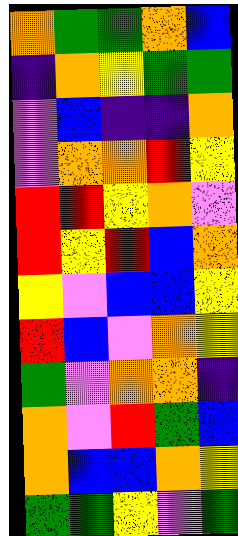[["orange", "green", "green", "orange", "blue"], ["indigo", "orange", "yellow", "green", "green"], ["violet", "blue", "indigo", "indigo", "orange"], ["violet", "orange", "orange", "red", "yellow"], ["red", "red", "yellow", "orange", "violet"], ["red", "yellow", "red", "blue", "orange"], ["yellow", "violet", "blue", "blue", "yellow"], ["red", "blue", "violet", "orange", "yellow"], ["green", "violet", "orange", "orange", "indigo"], ["orange", "violet", "red", "green", "blue"], ["orange", "blue", "blue", "orange", "yellow"], ["green", "green", "yellow", "violet", "green"]]